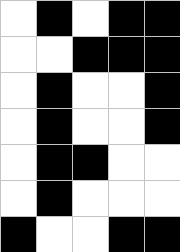[["white", "black", "white", "black", "black"], ["white", "white", "black", "black", "black"], ["white", "black", "white", "white", "black"], ["white", "black", "white", "white", "black"], ["white", "black", "black", "white", "white"], ["white", "black", "white", "white", "white"], ["black", "white", "white", "black", "black"]]